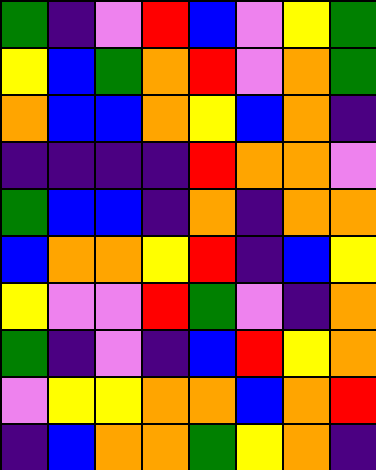[["green", "indigo", "violet", "red", "blue", "violet", "yellow", "green"], ["yellow", "blue", "green", "orange", "red", "violet", "orange", "green"], ["orange", "blue", "blue", "orange", "yellow", "blue", "orange", "indigo"], ["indigo", "indigo", "indigo", "indigo", "red", "orange", "orange", "violet"], ["green", "blue", "blue", "indigo", "orange", "indigo", "orange", "orange"], ["blue", "orange", "orange", "yellow", "red", "indigo", "blue", "yellow"], ["yellow", "violet", "violet", "red", "green", "violet", "indigo", "orange"], ["green", "indigo", "violet", "indigo", "blue", "red", "yellow", "orange"], ["violet", "yellow", "yellow", "orange", "orange", "blue", "orange", "red"], ["indigo", "blue", "orange", "orange", "green", "yellow", "orange", "indigo"]]